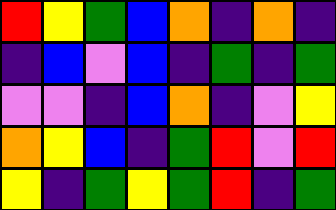[["red", "yellow", "green", "blue", "orange", "indigo", "orange", "indigo"], ["indigo", "blue", "violet", "blue", "indigo", "green", "indigo", "green"], ["violet", "violet", "indigo", "blue", "orange", "indigo", "violet", "yellow"], ["orange", "yellow", "blue", "indigo", "green", "red", "violet", "red"], ["yellow", "indigo", "green", "yellow", "green", "red", "indigo", "green"]]